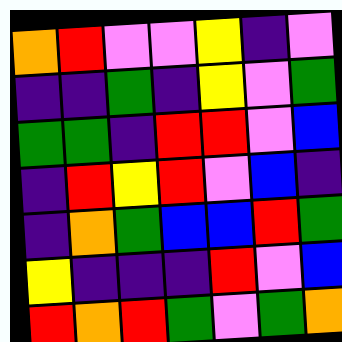[["orange", "red", "violet", "violet", "yellow", "indigo", "violet"], ["indigo", "indigo", "green", "indigo", "yellow", "violet", "green"], ["green", "green", "indigo", "red", "red", "violet", "blue"], ["indigo", "red", "yellow", "red", "violet", "blue", "indigo"], ["indigo", "orange", "green", "blue", "blue", "red", "green"], ["yellow", "indigo", "indigo", "indigo", "red", "violet", "blue"], ["red", "orange", "red", "green", "violet", "green", "orange"]]